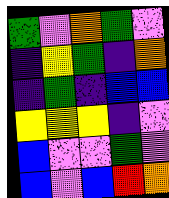[["green", "violet", "orange", "green", "violet"], ["indigo", "yellow", "green", "indigo", "orange"], ["indigo", "green", "indigo", "blue", "blue"], ["yellow", "yellow", "yellow", "indigo", "violet"], ["blue", "violet", "violet", "green", "violet"], ["blue", "violet", "blue", "red", "orange"]]